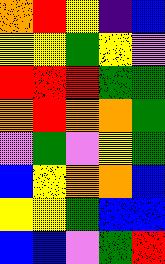[["orange", "red", "yellow", "indigo", "blue"], ["yellow", "yellow", "green", "yellow", "violet"], ["red", "red", "red", "green", "green"], ["orange", "red", "orange", "orange", "green"], ["violet", "green", "violet", "yellow", "green"], ["blue", "yellow", "orange", "orange", "blue"], ["yellow", "yellow", "green", "blue", "blue"], ["blue", "blue", "violet", "green", "red"]]